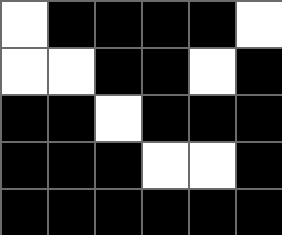[["white", "black", "black", "black", "black", "white"], ["white", "white", "black", "black", "white", "black"], ["black", "black", "white", "black", "black", "black"], ["black", "black", "black", "white", "white", "black"], ["black", "black", "black", "black", "black", "black"]]